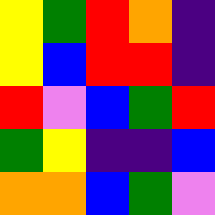[["yellow", "green", "red", "orange", "indigo"], ["yellow", "blue", "red", "red", "indigo"], ["red", "violet", "blue", "green", "red"], ["green", "yellow", "indigo", "indigo", "blue"], ["orange", "orange", "blue", "green", "violet"]]